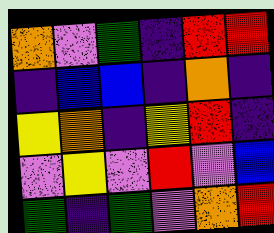[["orange", "violet", "green", "indigo", "red", "red"], ["indigo", "blue", "blue", "indigo", "orange", "indigo"], ["yellow", "orange", "indigo", "yellow", "red", "indigo"], ["violet", "yellow", "violet", "red", "violet", "blue"], ["green", "indigo", "green", "violet", "orange", "red"]]